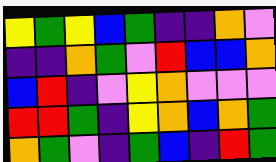[["yellow", "green", "yellow", "blue", "green", "indigo", "indigo", "orange", "violet"], ["indigo", "indigo", "orange", "green", "violet", "red", "blue", "blue", "orange"], ["blue", "red", "indigo", "violet", "yellow", "orange", "violet", "violet", "violet"], ["red", "red", "green", "indigo", "yellow", "orange", "blue", "orange", "green"], ["orange", "green", "violet", "indigo", "green", "blue", "indigo", "red", "green"]]